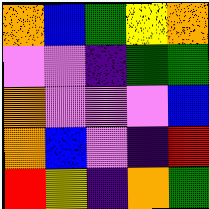[["orange", "blue", "green", "yellow", "orange"], ["violet", "violet", "indigo", "green", "green"], ["orange", "violet", "violet", "violet", "blue"], ["orange", "blue", "violet", "indigo", "red"], ["red", "yellow", "indigo", "orange", "green"]]